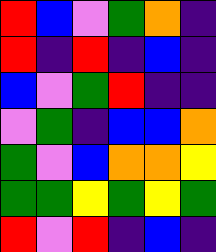[["red", "blue", "violet", "green", "orange", "indigo"], ["red", "indigo", "red", "indigo", "blue", "indigo"], ["blue", "violet", "green", "red", "indigo", "indigo"], ["violet", "green", "indigo", "blue", "blue", "orange"], ["green", "violet", "blue", "orange", "orange", "yellow"], ["green", "green", "yellow", "green", "yellow", "green"], ["red", "violet", "red", "indigo", "blue", "indigo"]]